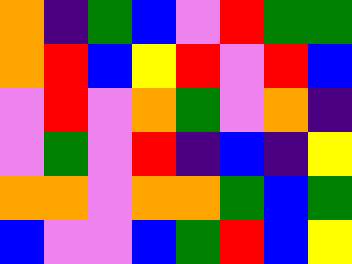[["orange", "indigo", "green", "blue", "violet", "red", "green", "green"], ["orange", "red", "blue", "yellow", "red", "violet", "red", "blue"], ["violet", "red", "violet", "orange", "green", "violet", "orange", "indigo"], ["violet", "green", "violet", "red", "indigo", "blue", "indigo", "yellow"], ["orange", "orange", "violet", "orange", "orange", "green", "blue", "green"], ["blue", "violet", "violet", "blue", "green", "red", "blue", "yellow"]]